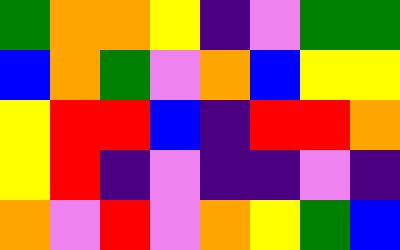[["green", "orange", "orange", "yellow", "indigo", "violet", "green", "green"], ["blue", "orange", "green", "violet", "orange", "blue", "yellow", "yellow"], ["yellow", "red", "red", "blue", "indigo", "red", "red", "orange"], ["yellow", "red", "indigo", "violet", "indigo", "indigo", "violet", "indigo"], ["orange", "violet", "red", "violet", "orange", "yellow", "green", "blue"]]